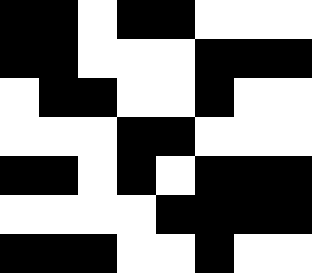[["black", "black", "white", "black", "black", "white", "white", "white"], ["black", "black", "white", "white", "white", "black", "black", "black"], ["white", "black", "black", "white", "white", "black", "white", "white"], ["white", "white", "white", "black", "black", "white", "white", "white"], ["black", "black", "white", "black", "white", "black", "black", "black"], ["white", "white", "white", "white", "black", "black", "black", "black"], ["black", "black", "black", "white", "white", "black", "white", "white"]]